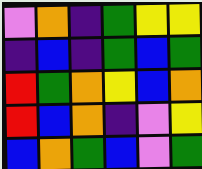[["violet", "orange", "indigo", "green", "yellow", "yellow"], ["indigo", "blue", "indigo", "green", "blue", "green"], ["red", "green", "orange", "yellow", "blue", "orange"], ["red", "blue", "orange", "indigo", "violet", "yellow"], ["blue", "orange", "green", "blue", "violet", "green"]]